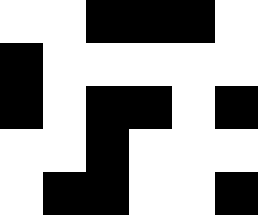[["white", "white", "black", "black", "black", "white"], ["black", "white", "white", "white", "white", "white"], ["black", "white", "black", "black", "white", "black"], ["white", "white", "black", "white", "white", "white"], ["white", "black", "black", "white", "white", "black"]]